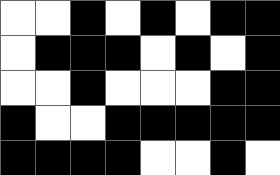[["white", "white", "black", "white", "black", "white", "black", "black"], ["white", "black", "black", "black", "white", "black", "white", "black"], ["white", "white", "black", "white", "white", "white", "black", "black"], ["black", "white", "white", "black", "black", "black", "black", "black"], ["black", "black", "black", "black", "white", "white", "black", "white"]]